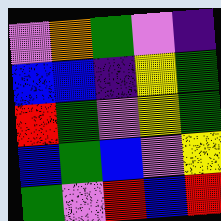[["violet", "orange", "green", "violet", "indigo"], ["blue", "blue", "indigo", "yellow", "green"], ["red", "green", "violet", "yellow", "green"], ["blue", "green", "blue", "violet", "yellow"], ["green", "violet", "red", "blue", "red"]]